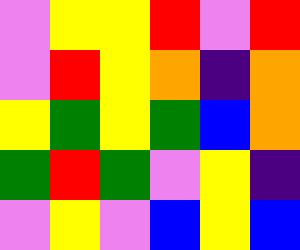[["violet", "yellow", "yellow", "red", "violet", "red"], ["violet", "red", "yellow", "orange", "indigo", "orange"], ["yellow", "green", "yellow", "green", "blue", "orange"], ["green", "red", "green", "violet", "yellow", "indigo"], ["violet", "yellow", "violet", "blue", "yellow", "blue"]]